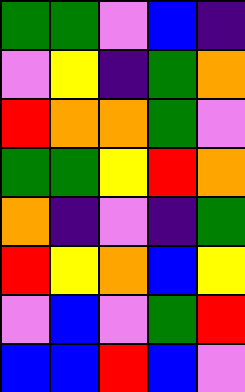[["green", "green", "violet", "blue", "indigo"], ["violet", "yellow", "indigo", "green", "orange"], ["red", "orange", "orange", "green", "violet"], ["green", "green", "yellow", "red", "orange"], ["orange", "indigo", "violet", "indigo", "green"], ["red", "yellow", "orange", "blue", "yellow"], ["violet", "blue", "violet", "green", "red"], ["blue", "blue", "red", "blue", "violet"]]